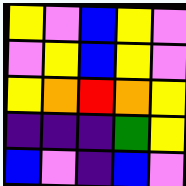[["yellow", "violet", "blue", "yellow", "violet"], ["violet", "yellow", "blue", "yellow", "violet"], ["yellow", "orange", "red", "orange", "yellow"], ["indigo", "indigo", "indigo", "green", "yellow"], ["blue", "violet", "indigo", "blue", "violet"]]